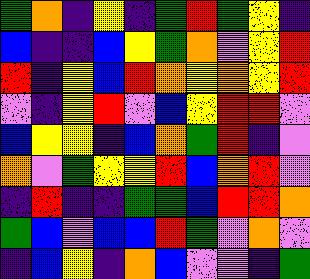[["green", "orange", "indigo", "yellow", "indigo", "green", "red", "green", "yellow", "indigo"], ["blue", "indigo", "indigo", "blue", "yellow", "green", "orange", "violet", "yellow", "red"], ["red", "indigo", "yellow", "blue", "red", "orange", "yellow", "orange", "yellow", "red"], ["violet", "indigo", "yellow", "red", "violet", "blue", "yellow", "red", "red", "violet"], ["blue", "yellow", "yellow", "indigo", "blue", "orange", "green", "red", "indigo", "violet"], ["orange", "violet", "green", "yellow", "yellow", "red", "blue", "orange", "red", "violet"], ["indigo", "red", "indigo", "indigo", "green", "green", "blue", "red", "red", "orange"], ["green", "blue", "violet", "blue", "blue", "red", "green", "violet", "orange", "violet"], ["indigo", "blue", "yellow", "indigo", "orange", "blue", "violet", "violet", "indigo", "green"]]